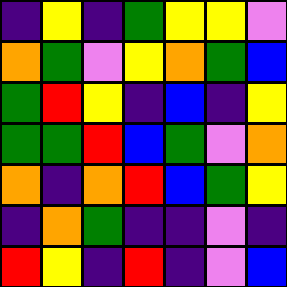[["indigo", "yellow", "indigo", "green", "yellow", "yellow", "violet"], ["orange", "green", "violet", "yellow", "orange", "green", "blue"], ["green", "red", "yellow", "indigo", "blue", "indigo", "yellow"], ["green", "green", "red", "blue", "green", "violet", "orange"], ["orange", "indigo", "orange", "red", "blue", "green", "yellow"], ["indigo", "orange", "green", "indigo", "indigo", "violet", "indigo"], ["red", "yellow", "indigo", "red", "indigo", "violet", "blue"]]